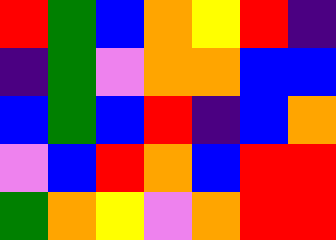[["red", "green", "blue", "orange", "yellow", "red", "indigo"], ["indigo", "green", "violet", "orange", "orange", "blue", "blue"], ["blue", "green", "blue", "red", "indigo", "blue", "orange"], ["violet", "blue", "red", "orange", "blue", "red", "red"], ["green", "orange", "yellow", "violet", "orange", "red", "red"]]